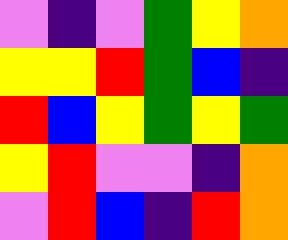[["violet", "indigo", "violet", "green", "yellow", "orange"], ["yellow", "yellow", "red", "green", "blue", "indigo"], ["red", "blue", "yellow", "green", "yellow", "green"], ["yellow", "red", "violet", "violet", "indigo", "orange"], ["violet", "red", "blue", "indigo", "red", "orange"]]